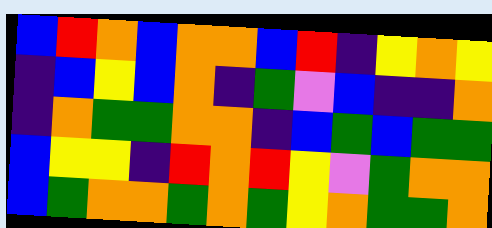[["blue", "red", "orange", "blue", "orange", "orange", "blue", "red", "indigo", "yellow", "orange", "yellow"], ["indigo", "blue", "yellow", "blue", "orange", "indigo", "green", "violet", "blue", "indigo", "indigo", "orange"], ["indigo", "orange", "green", "green", "orange", "orange", "indigo", "blue", "green", "blue", "green", "green"], ["blue", "yellow", "yellow", "indigo", "red", "orange", "red", "yellow", "violet", "green", "orange", "orange"], ["blue", "green", "orange", "orange", "green", "orange", "green", "yellow", "orange", "green", "green", "orange"]]